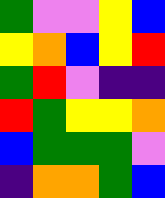[["green", "violet", "violet", "yellow", "blue"], ["yellow", "orange", "blue", "yellow", "red"], ["green", "red", "violet", "indigo", "indigo"], ["red", "green", "yellow", "yellow", "orange"], ["blue", "green", "green", "green", "violet"], ["indigo", "orange", "orange", "green", "blue"]]